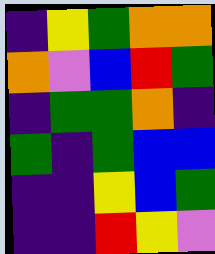[["indigo", "yellow", "green", "orange", "orange"], ["orange", "violet", "blue", "red", "green"], ["indigo", "green", "green", "orange", "indigo"], ["green", "indigo", "green", "blue", "blue"], ["indigo", "indigo", "yellow", "blue", "green"], ["indigo", "indigo", "red", "yellow", "violet"]]